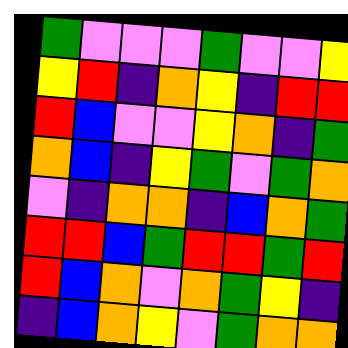[["green", "violet", "violet", "violet", "green", "violet", "violet", "yellow"], ["yellow", "red", "indigo", "orange", "yellow", "indigo", "red", "red"], ["red", "blue", "violet", "violet", "yellow", "orange", "indigo", "green"], ["orange", "blue", "indigo", "yellow", "green", "violet", "green", "orange"], ["violet", "indigo", "orange", "orange", "indigo", "blue", "orange", "green"], ["red", "red", "blue", "green", "red", "red", "green", "red"], ["red", "blue", "orange", "violet", "orange", "green", "yellow", "indigo"], ["indigo", "blue", "orange", "yellow", "violet", "green", "orange", "orange"]]